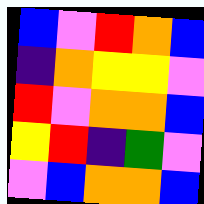[["blue", "violet", "red", "orange", "blue"], ["indigo", "orange", "yellow", "yellow", "violet"], ["red", "violet", "orange", "orange", "blue"], ["yellow", "red", "indigo", "green", "violet"], ["violet", "blue", "orange", "orange", "blue"]]